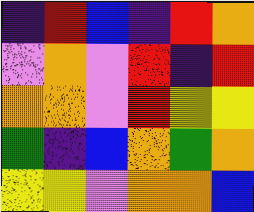[["indigo", "red", "blue", "indigo", "red", "orange"], ["violet", "orange", "violet", "red", "indigo", "red"], ["orange", "orange", "violet", "red", "yellow", "yellow"], ["green", "indigo", "blue", "orange", "green", "orange"], ["yellow", "yellow", "violet", "orange", "orange", "blue"]]